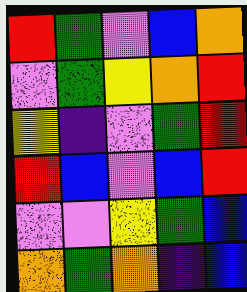[["red", "green", "violet", "blue", "orange"], ["violet", "green", "yellow", "orange", "red"], ["yellow", "indigo", "violet", "green", "red"], ["red", "blue", "violet", "blue", "red"], ["violet", "violet", "yellow", "green", "blue"], ["orange", "green", "orange", "indigo", "blue"]]